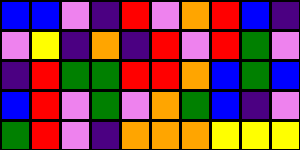[["blue", "blue", "violet", "indigo", "red", "violet", "orange", "red", "blue", "indigo"], ["violet", "yellow", "indigo", "orange", "indigo", "red", "violet", "red", "green", "violet"], ["indigo", "red", "green", "green", "red", "red", "orange", "blue", "green", "blue"], ["blue", "red", "violet", "green", "violet", "orange", "green", "blue", "indigo", "violet"], ["green", "red", "violet", "indigo", "orange", "orange", "orange", "yellow", "yellow", "yellow"]]